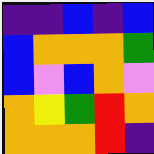[["indigo", "indigo", "blue", "indigo", "blue"], ["blue", "orange", "orange", "orange", "green"], ["blue", "violet", "blue", "orange", "violet"], ["orange", "yellow", "green", "red", "orange"], ["orange", "orange", "orange", "red", "indigo"]]